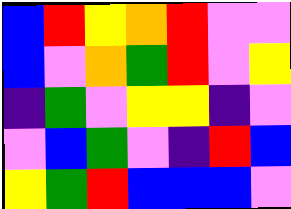[["blue", "red", "yellow", "orange", "red", "violet", "violet"], ["blue", "violet", "orange", "green", "red", "violet", "yellow"], ["indigo", "green", "violet", "yellow", "yellow", "indigo", "violet"], ["violet", "blue", "green", "violet", "indigo", "red", "blue"], ["yellow", "green", "red", "blue", "blue", "blue", "violet"]]